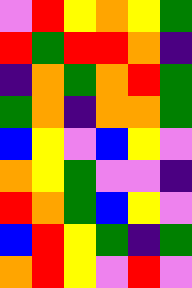[["violet", "red", "yellow", "orange", "yellow", "green"], ["red", "green", "red", "red", "orange", "indigo"], ["indigo", "orange", "green", "orange", "red", "green"], ["green", "orange", "indigo", "orange", "orange", "green"], ["blue", "yellow", "violet", "blue", "yellow", "violet"], ["orange", "yellow", "green", "violet", "violet", "indigo"], ["red", "orange", "green", "blue", "yellow", "violet"], ["blue", "red", "yellow", "green", "indigo", "green"], ["orange", "red", "yellow", "violet", "red", "violet"]]